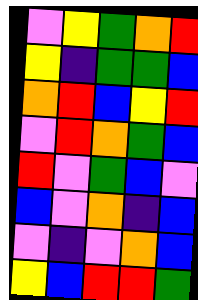[["violet", "yellow", "green", "orange", "red"], ["yellow", "indigo", "green", "green", "blue"], ["orange", "red", "blue", "yellow", "red"], ["violet", "red", "orange", "green", "blue"], ["red", "violet", "green", "blue", "violet"], ["blue", "violet", "orange", "indigo", "blue"], ["violet", "indigo", "violet", "orange", "blue"], ["yellow", "blue", "red", "red", "green"]]